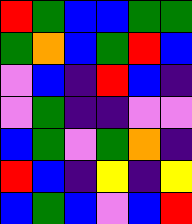[["red", "green", "blue", "blue", "green", "green"], ["green", "orange", "blue", "green", "red", "blue"], ["violet", "blue", "indigo", "red", "blue", "indigo"], ["violet", "green", "indigo", "indigo", "violet", "violet"], ["blue", "green", "violet", "green", "orange", "indigo"], ["red", "blue", "indigo", "yellow", "indigo", "yellow"], ["blue", "green", "blue", "violet", "blue", "red"]]